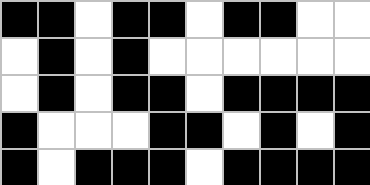[["black", "black", "white", "black", "black", "white", "black", "black", "white", "white"], ["white", "black", "white", "black", "white", "white", "white", "white", "white", "white"], ["white", "black", "white", "black", "black", "white", "black", "black", "black", "black"], ["black", "white", "white", "white", "black", "black", "white", "black", "white", "black"], ["black", "white", "black", "black", "black", "white", "black", "black", "black", "black"]]